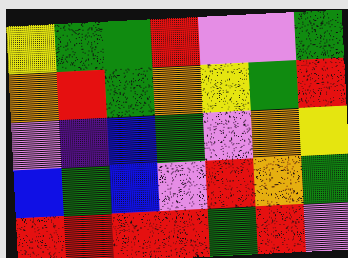[["yellow", "green", "green", "red", "violet", "violet", "green"], ["orange", "red", "green", "orange", "yellow", "green", "red"], ["violet", "indigo", "blue", "green", "violet", "orange", "yellow"], ["blue", "green", "blue", "violet", "red", "orange", "green"], ["red", "red", "red", "red", "green", "red", "violet"]]